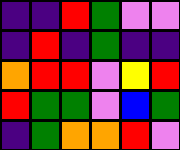[["indigo", "indigo", "red", "green", "violet", "violet"], ["indigo", "red", "indigo", "green", "indigo", "indigo"], ["orange", "red", "red", "violet", "yellow", "red"], ["red", "green", "green", "violet", "blue", "green"], ["indigo", "green", "orange", "orange", "red", "violet"]]